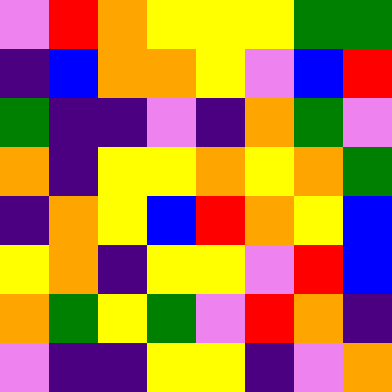[["violet", "red", "orange", "yellow", "yellow", "yellow", "green", "green"], ["indigo", "blue", "orange", "orange", "yellow", "violet", "blue", "red"], ["green", "indigo", "indigo", "violet", "indigo", "orange", "green", "violet"], ["orange", "indigo", "yellow", "yellow", "orange", "yellow", "orange", "green"], ["indigo", "orange", "yellow", "blue", "red", "orange", "yellow", "blue"], ["yellow", "orange", "indigo", "yellow", "yellow", "violet", "red", "blue"], ["orange", "green", "yellow", "green", "violet", "red", "orange", "indigo"], ["violet", "indigo", "indigo", "yellow", "yellow", "indigo", "violet", "orange"]]